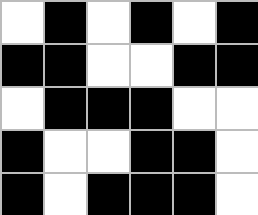[["white", "black", "white", "black", "white", "black"], ["black", "black", "white", "white", "black", "black"], ["white", "black", "black", "black", "white", "white"], ["black", "white", "white", "black", "black", "white"], ["black", "white", "black", "black", "black", "white"]]